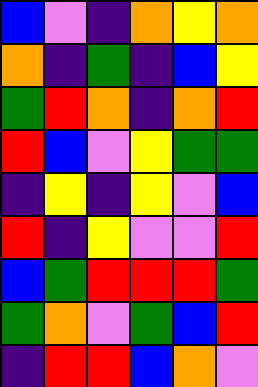[["blue", "violet", "indigo", "orange", "yellow", "orange"], ["orange", "indigo", "green", "indigo", "blue", "yellow"], ["green", "red", "orange", "indigo", "orange", "red"], ["red", "blue", "violet", "yellow", "green", "green"], ["indigo", "yellow", "indigo", "yellow", "violet", "blue"], ["red", "indigo", "yellow", "violet", "violet", "red"], ["blue", "green", "red", "red", "red", "green"], ["green", "orange", "violet", "green", "blue", "red"], ["indigo", "red", "red", "blue", "orange", "violet"]]